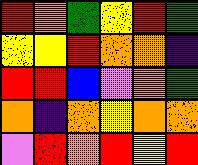[["red", "orange", "green", "yellow", "red", "green"], ["yellow", "yellow", "red", "orange", "orange", "indigo"], ["red", "red", "blue", "violet", "orange", "green"], ["orange", "indigo", "orange", "yellow", "orange", "orange"], ["violet", "red", "orange", "red", "yellow", "red"]]